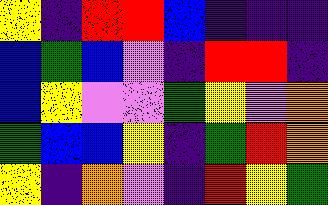[["yellow", "indigo", "red", "red", "blue", "indigo", "indigo", "indigo"], ["blue", "green", "blue", "violet", "indigo", "red", "red", "indigo"], ["blue", "yellow", "violet", "violet", "green", "yellow", "violet", "orange"], ["green", "blue", "blue", "yellow", "indigo", "green", "red", "orange"], ["yellow", "indigo", "orange", "violet", "indigo", "red", "yellow", "green"]]